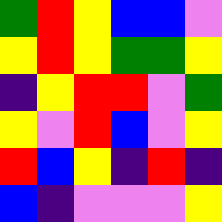[["green", "red", "yellow", "blue", "blue", "violet"], ["yellow", "red", "yellow", "green", "green", "yellow"], ["indigo", "yellow", "red", "red", "violet", "green"], ["yellow", "violet", "red", "blue", "violet", "yellow"], ["red", "blue", "yellow", "indigo", "red", "indigo"], ["blue", "indigo", "violet", "violet", "violet", "yellow"]]